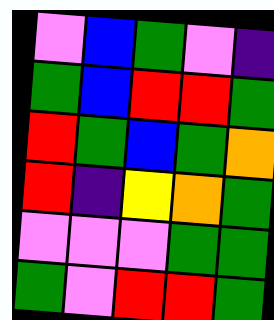[["violet", "blue", "green", "violet", "indigo"], ["green", "blue", "red", "red", "green"], ["red", "green", "blue", "green", "orange"], ["red", "indigo", "yellow", "orange", "green"], ["violet", "violet", "violet", "green", "green"], ["green", "violet", "red", "red", "green"]]